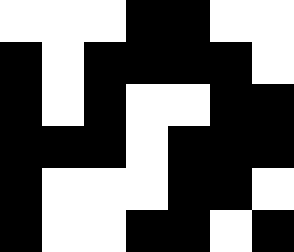[["white", "white", "white", "black", "black", "white", "white"], ["black", "white", "black", "black", "black", "black", "white"], ["black", "white", "black", "white", "white", "black", "black"], ["black", "black", "black", "white", "black", "black", "black"], ["black", "white", "white", "white", "black", "black", "white"], ["black", "white", "white", "black", "black", "white", "black"]]